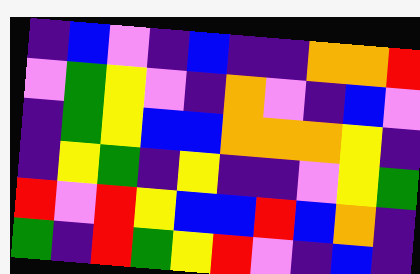[["indigo", "blue", "violet", "indigo", "blue", "indigo", "indigo", "orange", "orange", "red"], ["violet", "green", "yellow", "violet", "indigo", "orange", "violet", "indigo", "blue", "violet"], ["indigo", "green", "yellow", "blue", "blue", "orange", "orange", "orange", "yellow", "indigo"], ["indigo", "yellow", "green", "indigo", "yellow", "indigo", "indigo", "violet", "yellow", "green"], ["red", "violet", "red", "yellow", "blue", "blue", "red", "blue", "orange", "indigo"], ["green", "indigo", "red", "green", "yellow", "red", "violet", "indigo", "blue", "indigo"]]